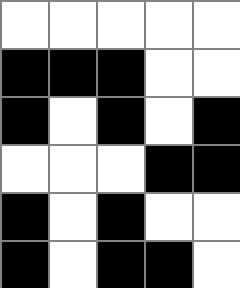[["white", "white", "white", "white", "white"], ["black", "black", "black", "white", "white"], ["black", "white", "black", "white", "black"], ["white", "white", "white", "black", "black"], ["black", "white", "black", "white", "white"], ["black", "white", "black", "black", "white"]]